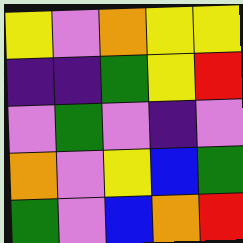[["yellow", "violet", "orange", "yellow", "yellow"], ["indigo", "indigo", "green", "yellow", "red"], ["violet", "green", "violet", "indigo", "violet"], ["orange", "violet", "yellow", "blue", "green"], ["green", "violet", "blue", "orange", "red"]]